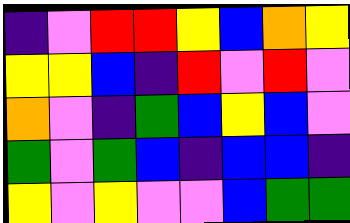[["indigo", "violet", "red", "red", "yellow", "blue", "orange", "yellow"], ["yellow", "yellow", "blue", "indigo", "red", "violet", "red", "violet"], ["orange", "violet", "indigo", "green", "blue", "yellow", "blue", "violet"], ["green", "violet", "green", "blue", "indigo", "blue", "blue", "indigo"], ["yellow", "violet", "yellow", "violet", "violet", "blue", "green", "green"]]